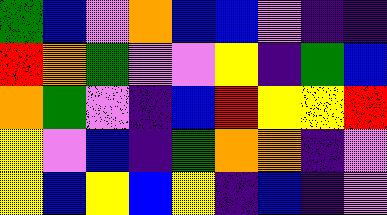[["green", "blue", "violet", "orange", "blue", "blue", "violet", "indigo", "indigo"], ["red", "orange", "green", "violet", "violet", "yellow", "indigo", "green", "blue"], ["orange", "green", "violet", "indigo", "blue", "red", "yellow", "yellow", "red"], ["yellow", "violet", "blue", "indigo", "green", "orange", "orange", "indigo", "violet"], ["yellow", "blue", "yellow", "blue", "yellow", "indigo", "blue", "indigo", "violet"]]